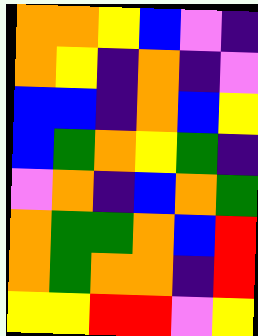[["orange", "orange", "yellow", "blue", "violet", "indigo"], ["orange", "yellow", "indigo", "orange", "indigo", "violet"], ["blue", "blue", "indigo", "orange", "blue", "yellow"], ["blue", "green", "orange", "yellow", "green", "indigo"], ["violet", "orange", "indigo", "blue", "orange", "green"], ["orange", "green", "green", "orange", "blue", "red"], ["orange", "green", "orange", "orange", "indigo", "red"], ["yellow", "yellow", "red", "red", "violet", "yellow"]]